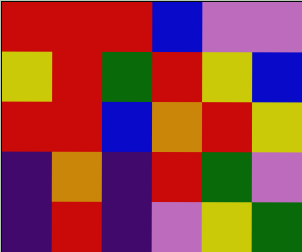[["red", "red", "red", "blue", "violet", "violet"], ["yellow", "red", "green", "red", "yellow", "blue"], ["red", "red", "blue", "orange", "red", "yellow"], ["indigo", "orange", "indigo", "red", "green", "violet"], ["indigo", "red", "indigo", "violet", "yellow", "green"]]